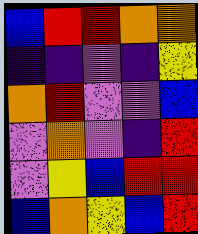[["blue", "red", "red", "orange", "orange"], ["indigo", "indigo", "violet", "indigo", "yellow"], ["orange", "red", "violet", "violet", "blue"], ["violet", "orange", "violet", "indigo", "red"], ["violet", "yellow", "blue", "red", "red"], ["blue", "orange", "yellow", "blue", "red"]]